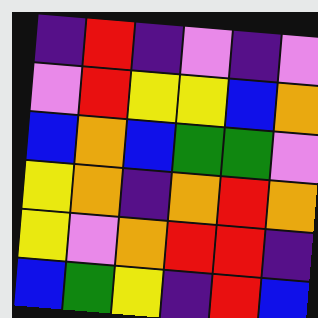[["indigo", "red", "indigo", "violet", "indigo", "violet"], ["violet", "red", "yellow", "yellow", "blue", "orange"], ["blue", "orange", "blue", "green", "green", "violet"], ["yellow", "orange", "indigo", "orange", "red", "orange"], ["yellow", "violet", "orange", "red", "red", "indigo"], ["blue", "green", "yellow", "indigo", "red", "blue"]]